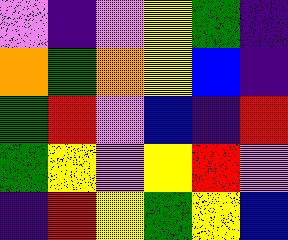[["violet", "indigo", "violet", "yellow", "green", "indigo"], ["orange", "green", "orange", "yellow", "blue", "indigo"], ["green", "red", "violet", "blue", "indigo", "red"], ["green", "yellow", "violet", "yellow", "red", "violet"], ["indigo", "red", "yellow", "green", "yellow", "blue"]]